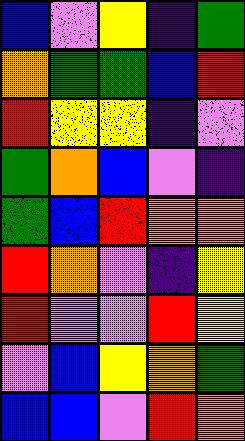[["blue", "violet", "yellow", "indigo", "green"], ["orange", "green", "green", "blue", "red"], ["red", "yellow", "yellow", "indigo", "violet"], ["green", "orange", "blue", "violet", "indigo"], ["green", "blue", "red", "orange", "orange"], ["red", "orange", "violet", "indigo", "yellow"], ["red", "violet", "violet", "red", "yellow"], ["violet", "blue", "yellow", "orange", "green"], ["blue", "blue", "violet", "red", "orange"]]